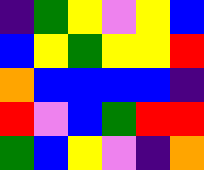[["indigo", "green", "yellow", "violet", "yellow", "blue"], ["blue", "yellow", "green", "yellow", "yellow", "red"], ["orange", "blue", "blue", "blue", "blue", "indigo"], ["red", "violet", "blue", "green", "red", "red"], ["green", "blue", "yellow", "violet", "indigo", "orange"]]